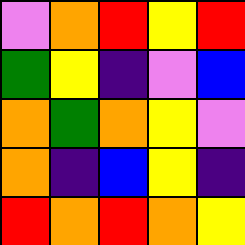[["violet", "orange", "red", "yellow", "red"], ["green", "yellow", "indigo", "violet", "blue"], ["orange", "green", "orange", "yellow", "violet"], ["orange", "indigo", "blue", "yellow", "indigo"], ["red", "orange", "red", "orange", "yellow"]]